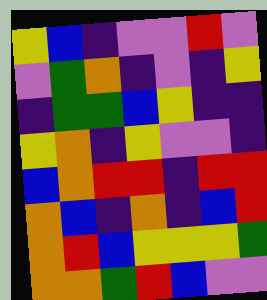[["yellow", "blue", "indigo", "violet", "violet", "red", "violet"], ["violet", "green", "orange", "indigo", "violet", "indigo", "yellow"], ["indigo", "green", "green", "blue", "yellow", "indigo", "indigo"], ["yellow", "orange", "indigo", "yellow", "violet", "violet", "indigo"], ["blue", "orange", "red", "red", "indigo", "red", "red"], ["orange", "blue", "indigo", "orange", "indigo", "blue", "red"], ["orange", "red", "blue", "yellow", "yellow", "yellow", "green"], ["orange", "orange", "green", "red", "blue", "violet", "violet"]]